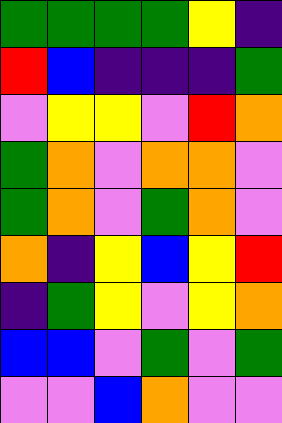[["green", "green", "green", "green", "yellow", "indigo"], ["red", "blue", "indigo", "indigo", "indigo", "green"], ["violet", "yellow", "yellow", "violet", "red", "orange"], ["green", "orange", "violet", "orange", "orange", "violet"], ["green", "orange", "violet", "green", "orange", "violet"], ["orange", "indigo", "yellow", "blue", "yellow", "red"], ["indigo", "green", "yellow", "violet", "yellow", "orange"], ["blue", "blue", "violet", "green", "violet", "green"], ["violet", "violet", "blue", "orange", "violet", "violet"]]